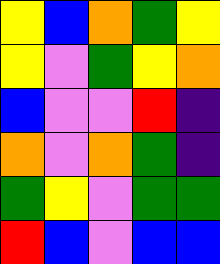[["yellow", "blue", "orange", "green", "yellow"], ["yellow", "violet", "green", "yellow", "orange"], ["blue", "violet", "violet", "red", "indigo"], ["orange", "violet", "orange", "green", "indigo"], ["green", "yellow", "violet", "green", "green"], ["red", "blue", "violet", "blue", "blue"]]